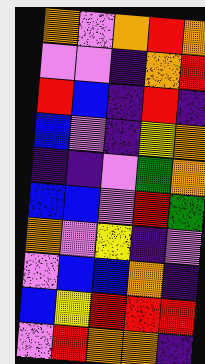[["orange", "violet", "orange", "red", "orange"], ["violet", "violet", "indigo", "orange", "red"], ["red", "blue", "indigo", "red", "indigo"], ["blue", "violet", "indigo", "yellow", "orange"], ["indigo", "indigo", "violet", "green", "orange"], ["blue", "blue", "violet", "red", "green"], ["orange", "violet", "yellow", "indigo", "violet"], ["violet", "blue", "blue", "orange", "indigo"], ["blue", "yellow", "red", "red", "red"], ["violet", "red", "orange", "orange", "indigo"]]